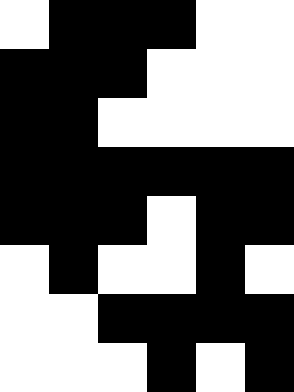[["white", "black", "black", "black", "white", "white"], ["black", "black", "black", "white", "white", "white"], ["black", "black", "white", "white", "white", "white"], ["black", "black", "black", "black", "black", "black"], ["black", "black", "black", "white", "black", "black"], ["white", "black", "white", "white", "black", "white"], ["white", "white", "black", "black", "black", "black"], ["white", "white", "white", "black", "white", "black"]]